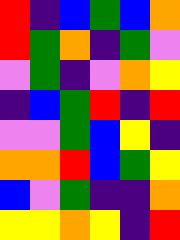[["red", "indigo", "blue", "green", "blue", "orange"], ["red", "green", "orange", "indigo", "green", "violet"], ["violet", "green", "indigo", "violet", "orange", "yellow"], ["indigo", "blue", "green", "red", "indigo", "red"], ["violet", "violet", "green", "blue", "yellow", "indigo"], ["orange", "orange", "red", "blue", "green", "yellow"], ["blue", "violet", "green", "indigo", "indigo", "orange"], ["yellow", "yellow", "orange", "yellow", "indigo", "red"]]